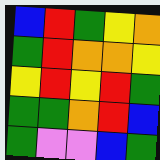[["blue", "red", "green", "yellow", "orange"], ["green", "red", "orange", "orange", "yellow"], ["yellow", "red", "yellow", "red", "green"], ["green", "green", "orange", "red", "blue"], ["green", "violet", "violet", "blue", "green"]]